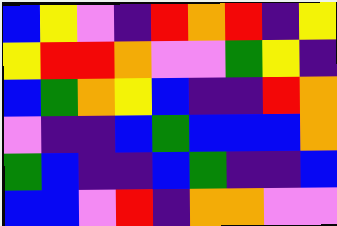[["blue", "yellow", "violet", "indigo", "red", "orange", "red", "indigo", "yellow"], ["yellow", "red", "red", "orange", "violet", "violet", "green", "yellow", "indigo"], ["blue", "green", "orange", "yellow", "blue", "indigo", "indigo", "red", "orange"], ["violet", "indigo", "indigo", "blue", "green", "blue", "blue", "blue", "orange"], ["green", "blue", "indigo", "indigo", "blue", "green", "indigo", "indigo", "blue"], ["blue", "blue", "violet", "red", "indigo", "orange", "orange", "violet", "violet"]]